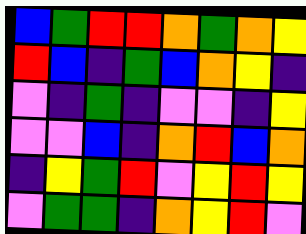[["blue", "green", "red", "red", "orange", "green", "orange", "yellow"], ["red", "blue", "indigo", "green", "blue", "orange", "yellow", "indigo"], ["violet", "indigo", "green", "indigo", "violet", "violet", "indigo", "yellow"], ["violet", "violet", "blue", "indigo", "orange", "red", "blue", "orange"], ["indigo", "yellow", "green", "red", "violet", "yellow", "red", "yellow"], ["violet", "green", "green", "indigo", "orange", "yellow", "red", "violet"]]